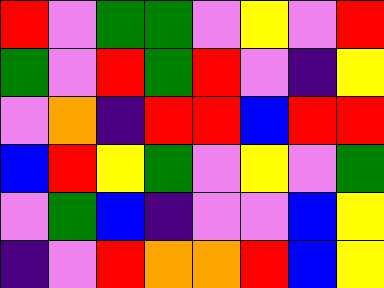[["red", "violet", "green", "green", "violet", "yellow", "violet", "red"], ["green", "violet", "red", "green", "red", "violet", "indigo", "yellow"], ["violet", "orange", "indigo", "red", "red", "blue", "red", "red"], ["blue", "red", "yellow", "green", "violet", "yellow", "violet", "green"], ["violet", "green", "blue", "indigo", "violet", "violet", "blue", "yellow"], ["indigo", "violet", "red", "orange", "orange", "red", "blue", "yellow"]]